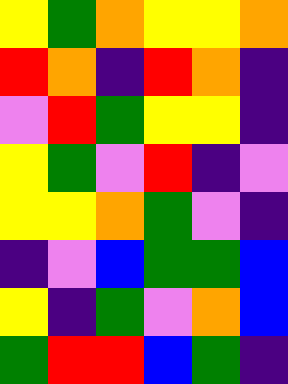[["yellow", "green", "orange", "yellow", "yellow", "orange"], ["red", "orange", "indigo", "red", "orange", "indigo"], ["violet", "red", "green", "yellow", "yellow", "indigo"], ["yellow", "green", "violet", "red", "indigo", "violet"], ["yellow", "yellow", "orange", "green", "violet", "indigo"], ["indigo", "violet", "blue", "green", "green", "blue"], ["yellow", "indigo", "green", "violet", "orange", "blue"], ["green", "red", "red", "blue", "green", "indigo"]]